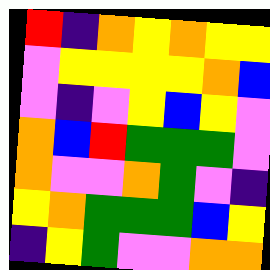[["red", "indigo", "orange", "yellow", "orange", "yellow", "yellow"], ["violet", "yellow", "yellow", "yellow", "yellow", "orange", "blue"], ["violet", "indigo", "violet", "yellow", "blue", "yellow", "violet"], ["orange", "blue", "red", "green", "green", "green", "violet"], ["orange", "violet", "violet", "orange", "green", "violet", "indigo"], ["yellow", "orange", "green", "green", "green", "blue", "yellow"], ["indigo", "yellow", "green", "violet", "violet", "orange", "orange"]]